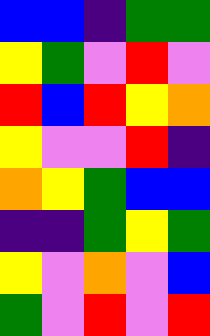[["blue", "blue", "indigo", "green", "green"], ["yellow", "green", "violet", "red", "violet"], ["red", "blue", "red", "yellow", "orange"], ["yellow", "violet", "violet", "red", "indigo"], ["orange", "yellow", "green", "blue", "blue"], ["indigo", "indigo", "green", "yellow", "green"], ["yellow", "violet", "orange", "violet", "blue"], ["green", "violet", "red", "violet", "red"]]